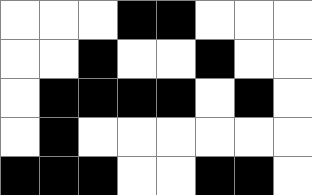[["white", "white", "white", "black", "black", "white", "white", "white"], ["white", "white", "black", "white", "white", "black", "white", "white"], ["white", "black", "black", "black", "black", "white", "black", "white"], ["white", "black", "white", "white", "white", "white", "white", "white"], ["black", "black", "black", "white", "white", "black", "black", "white"]]